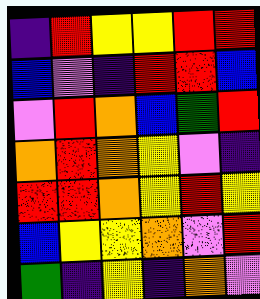[["indigo", "red", "yellow", "yellow", "red", "red"], ["blue", "violet", "indigo", "red", "red", "blue"], ["violet", "red", "orange", "blue", "green", "red"], ["orange", "red", "orange", "yellow", "violet", "indigo"], ["red", "red", "orange", "yellow", "red", "yellow"], ["blue", "yellow", "yellow", "orange", "violet", "red"], ["green", "indigo", "yellow", "indigo", "orange", "violet"]]